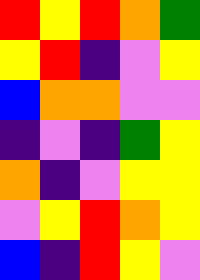[["red", "yellow", "red", "orange", "green"], ["yellow", "red", "indigo", "violet", "yellow"], ["blue", "orange", "orange", "violet", "violet"], ["indigo", "violet", "indigo", "green", "yellow"], ["orange", "indigo", "violet", "yellow", "yellow"], ["violet", "yellow", "red", "orange", "yellow"], ["blue", "indigo", "red", "yellow", "violet"]]